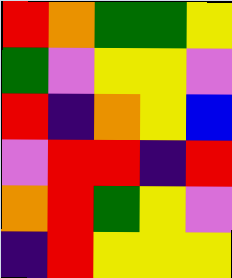[["red", "orange", "green", "green", "yellow"], ["green", "violet", "yellow", "yellow", "violet"], ["red", "indigo", "orange", "yellow", "blue"], ["violet", "red", "red", "indigo", "red"], ["orange", "red", "green", "yellow", "violet"], ["indigo", "red", "yellow", "yellow", "yellow"]]